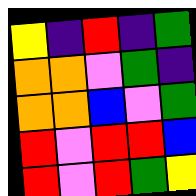[["yellow", "indigo", "red", "indigo", "green"], ["orange", "orange", "violet", "green", "indigo"], ["orange", "orange", "blue", "violet", "green"], ["red", "violet", "red", "red", "blue"], ["red", "violet", "red", "green", "yellow"]]